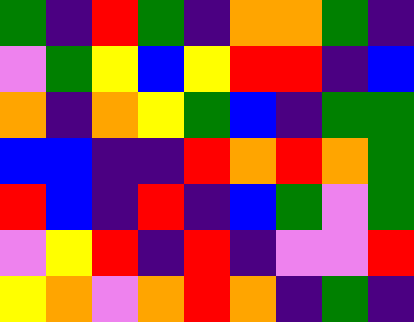[["green", "indigo", "red", "green", "indigo", "orange", "orange", "green", "indigo"], ["violet", "green", "yellow", "blue", "yellow", "red", "red", "indigo", "blue"], ["orange", "indigo", "orange", "yellow", "green", "blue", "indigo", "green", "green"], ["blue", "blue", "indigo", "indigo", "red", "orange", "red", "orange", "green"], ["red", "blue", "indigo", "red", "indigo", "blue", "green", "violet", "green"], ["violet", "yellow", "red", "indigo", "red", "indigo", "violet", "violet", "red"], ["yellow", "orange", "violet", "orange", "red", "orange", "indigo", "green", "indigo"]]